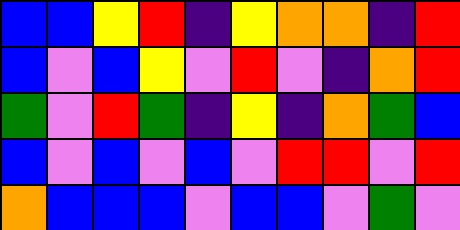[["blue", "blue", "yellow", "red", "indigo", "yellow", "orange", "orange", "indigo", "red"], ["blue", "violet", "blue", "yellow", "violet", "red", "violet", "indigo", "orange", "red"], ["green", "violet", "red", "green", "indigo", "yellow", "indigo", "orange", "green", "blue"], ["blue", "violet", "blue", "violet", "blue", "violet", "red", "red", "violet", "red"], ["orange", "blue", "blue", "blue", "violet", "blue", "blue", "violet", "green", "violet"]]